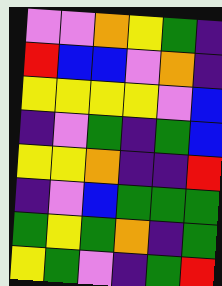[["violet", "violet", "orange", "yellow", "green", "indigo"], ["red", "blue", "blue", "violet", "orange", "indigo"], ["yellow", "yellow", "yellow", "yellow", "violet", "blue"], ["indigo", "violet", "green", "indigo", "green", "blue"], ["yellow", "yellow", "orange", "indigo", "indigo", "red"], ["indigo", "violet", "blue", "green", "green", "green"], ["green", "yellow", "green", "orange", "indigo", "green"], ["yellow", "green", "violet", "indigo", "green", "red"]]